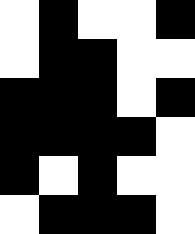[["white", "black", "white", "white", "black"], ["white", "black", "black", "white", "white"], ["black", "black", "black", "white", "black"], ["black", "black", "black", "black", "white"], ["black", "white", "black", "white", "white"], ["white", "black", "black", "black", "white"]]